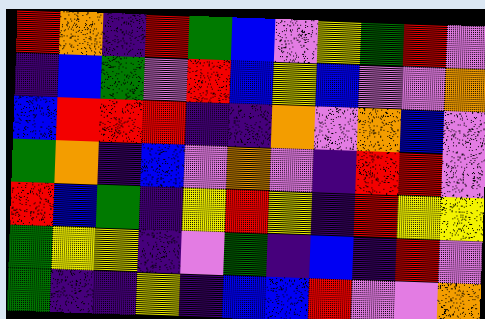[["red", "orange", "indigo", "red", "green", "blue", "violet", "yellow", "green", "red", "violet"], ["indigo", "blue", "green", "violet", "red", "blue", "yellow", "blue", "violet", "violet", "orange"], ["blue", "red", "red", "red", "indigo", "indigo", "orange", "violet", "orange", "blue", "violet"], ["green", "orange", "indigo", "blue", "violet", "orange", "violet", "indigo", "red", "red", "violet"], ["red", "blue", "green", "indigo", "yellow", "red", "yellow", "indigo", "red", "yellow", "yellow"], ["green", "yellow", "yellow", "indigo", "violet", "green", "indigo", "blue", "indigo", "red", "violet"], ["green", "indigo", "indigo", "yellow", "indigo", "blue", "blue", "red", "violet", "violet", "orange"]]